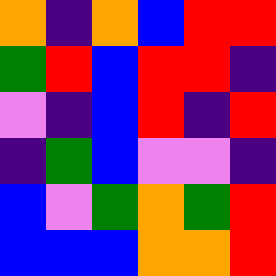[["orange", "indigo", "orange", "blue", "red", "red"], ["green", "red", "blue", "red", "red", "indigo"], ["violet", "indigo", "blue", "red", "indigo", "red"], ["indigo", "green", "blue", "violet", "violet", "indigo"], ["blue", "violet", "green", "orange", "green", "red"], ["blue", "blue", "blue", "orange", "orange", "red"]]